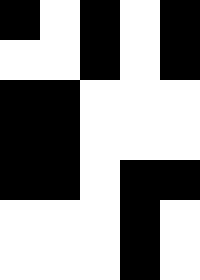[["black", "white", "black", "white", "black"], ["white", "white", "black", "white", "black"], ["black", "black", "white", "white", "white"], ["black", "black", "white", "white", "white"], ["black", "black", "white", "black", "black"], ["white", "white", "white", "black", "white"], ["white", "white", "white", "black", "white"]]